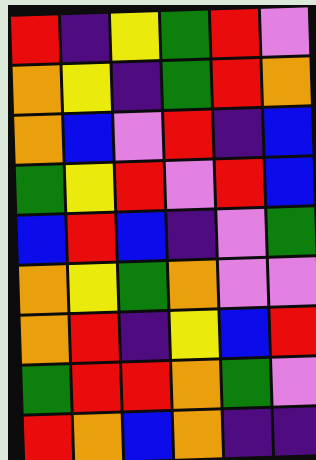[["red", "indigo", "yellow", "green", "red", "violet"], ["orange", "yellow", "indigo", "green", "red", "orange"], ["orange", "blue", "violet", "red", "indigo", "blue"], ["green", "yellow", "red", "violet", "red", "blue"], ["blue", "red", "blue", "indigo", "violet", "green"], ["orange", "yellow", "green", "orange", "violet", "violet"], ["orange", "red", "indigo", "yellow", "blue", "red"], ["green", "red", "red", "orange", "green", "violet"], ["red", "orange", "blue", "orange", "indigo", "indigo"]]